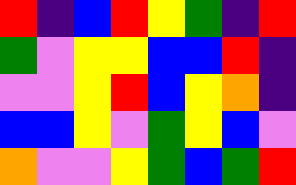[["red", "indigo", "blue", "red", "yellow", "green", "indigo", "red"], ["green", "violet", "yellow", "yellow", "blue", "blue", "red", "indigo"], ["violet", "violet", "yellow", "red", "blue", "yellow", "orange", "indigo"], ["blue", "blue", "yellow", "violet", "green", "yellow", "blue", "violet"], ["orange", "violet", "violet", "yellow", "green", "blue", "green", "red"]]